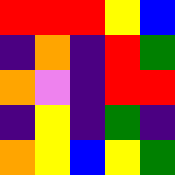[["red", "red", "red", "yellow", "blue"], ["indigo", "orange", "indigo", "red", "green"], ["orange", "violet", "indigo", "red", "red"], ["indigo", "yellow", "indigo", "green", "indigo"], ["orange", "yellow", "blue", "yellow", "green"]]